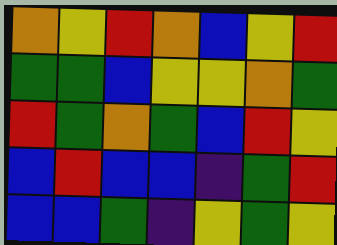[["orange", "yellow", "red", "orange", "blue", "yellow", "red"], ["green", "green", "blue", "yellow", "yellow", "orange", "green"], ["red", "green", "orange", "green", "blue", "red", "yellow"], ["blue", "red", "blue", "blue", "indigo", "green", "red"], ["blue", "blue", "green", "indigo", "yellow", "green", "yellow"]]